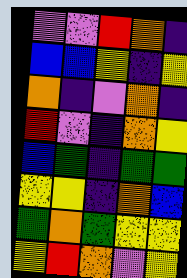[["violet", "violet", "red", "orange", "indigo"], ["blue", "blue", "yellow", "indigo", "yellow"], ["orange", "indigo", "violet", "orange", "indigo"], ["red", "violet", "indigo", "orange", "yellow"], ["blue", "green", "indigo", "green", "green"], ["yellow", "yellow", "indigo", "orange", "blue"], ["green", "orange", "green", "yellow", "yellow"], ["yellow", "red", "orange", "violet", "yellow"]]